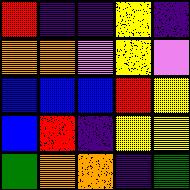[["red", "indigo", "indigo", "yellow", "indigo"], ["orange", "orange", "violet", "yellow", "violet"], ["blue", "blue", "blue", "red", "yellow"], ["blue", "red", "indigo", "yellow", "yellow"], ["green", "orange", "orange", "indigo", "green"]]